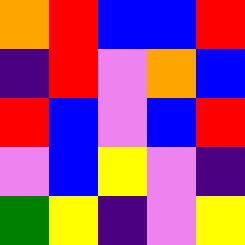[["orange", "red", "blue", "blue", "red"], ["indigo", "red", "violet", "orange", "blue"], ["red", "blue", "violet", "blue", "red"], ["violet", "blue", "yellow", "violet", "indigo"], ["green", "yellow", "indigo", "violet", "yellow"]]